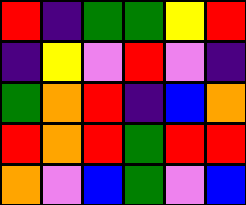[["red", "indigo", "green", "green", "yellow", "red"], ["indigo", "yellow", "violet", "red", "violet", "indigo"], ["green", "orange", "red", "indigo", "blue", "orange"], ["red", "orange", "red", "green", "red", "red"], ["orange", "violet", "blue", "green", "violet", "blue"]]